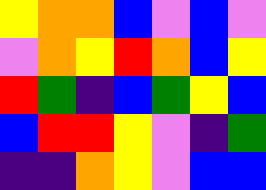[["yellow", "orange", "orange", "blue", "violet", "blue", "violet"], ["violet", "orange", "yellow", "red", "orange", "blue", "yellow"], ["red", "green", "indigo", "blue", "green", "yellow", "blue"], ["blue", "red", "red", "yellow", "violet", "indigo", "green"], ["indigo", "indigo", "orange", "yellow", "violet", "blue", "blue"]]